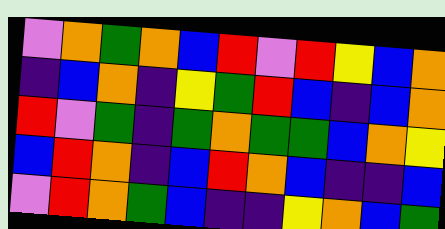[["violet", "orange", "green", "orange", "blue", "red", "violet", "red", "yellow", "blue", "orange"], ["indigo", "blue", "orange", "indigo", "yellow", "green", "red", "blue", "indigo", "blue", "orange"], ["red", "violet", "green", "indigo", "green", "orange", "green", "green", "blue", "orange", "yellow"], ["blue", "red", "orange", "indigo", "blue", "red", "orange", "blue", "indigo", "indigo", "blue"], ["violet", "red", "orange", "green", "blue", "indigo", "indigo", "yellow", "orange", "blue", "green"]]